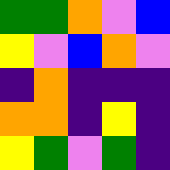[["green", "green", "orange", "violet", "blue"], ["yellow", "violet", "blue", "orange", "violet"], ["indigo", "orange", "indigo", "indigo", "indigo"], ["orange", "orange", "indigo", "yellow", "indigo"], ["yellow", "green", "violet", "green", "indigo"]]